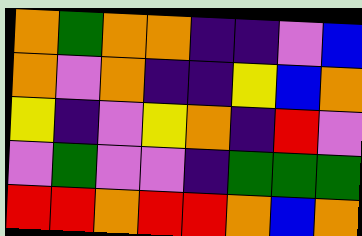[["orange", "green", "orange", "orange", "indigo", "indigo", "violet", "blue"], ["orange", "violet", "orange", "indigo", "indigo", "yellow", "blue", "orange"], ["yellow", "indigo", "violet", "yellow", "orange", "indigo", "red", "violet"], ["violet", "green", "violet", "violet", "indigo", "green", "green", "green"], ["red", "red", "orange", "red", "red", "orange", "blue", "orange"]]